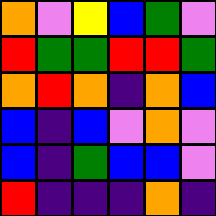[["orange", "violet", "yellow", "blue", "green", "violet"], ["red", "green", "green", "red", "red", "green"], ["orange", "red", "orange", "indigo", "orange", "blue"], ["blue", "indigo", "blue", "violet", "orange", "violet"], ["blue", "indigo", "green", "blue", "blue", "violet"], ["red", "indigo", "indigo", "indigo", "orange", "indigo"]]